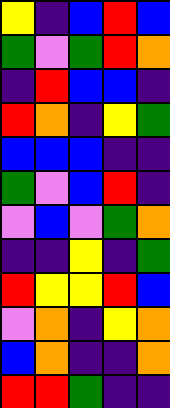[["yellow", "indigo", "blue", "red", "blue"], ["green", "violet", "green", "red", "orange"], ["indigo", "red", "blue", "blue", "indigo"], ["red", "orange", "indigo", "yellow", "green"], ["blue", "blue", "blue", "indigo", "indigo"], ["green", "violet", "blue", "red", "indigo"], ["violet", "blue", "violet", "green", "orange"], ["indigo", "indigo", "yellow", "indigo", "green"], ["red", "yellow", "yellow", "red", "blue"], ["violet", "orange", "indigo", "yellow", "orange"], ["blue", "orange", "indigo", "indigo", "orange"], ["red", "red", "green", "indigo", "indigo"]]